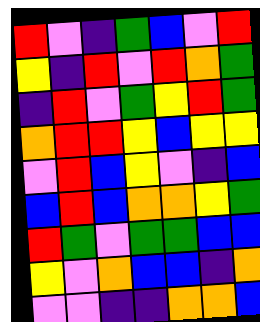[["red", "violet", "indigo", "green", "blue", "violet", "red"], ["yellow", "indigo", "red", "violet", "red", "orange", "green"], ["indigo", "red", "violet", "green", "yellow", "red", "green"], ["orange", "red", "red", "yellow", "blue", "yellow", "yellow"], ["violet", "red", "blue", "yellow", "violet", "indigo", "blue"], ["blue", "red", "blue", "orange", "orange", "yellow", "green"], ["red", "green", "violet", "green", "green", "blue", "blue"], ["yellow", "violet", "orange", "blue", "blue", "indigo", "orange"], ["violet", "violet", "indigo", "indigo", "orange", "orange", "blue"]]